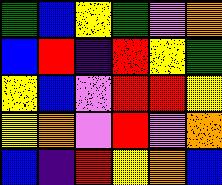[["green", "blue", "yellow", "green", "violet", "orange"], ["blue", "red", "indigo", "red", "yellow", "green"], ["yellow", "blue", "violet", "red", "red", "yellow"], ["yellow", "orange", "violet", "red", "violet", "orange"], ["blue", "indigo", "red", "yellow", "orange", "blue"]]